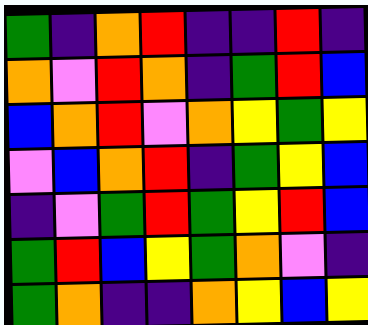[["green", "indigo", "orange", "red", "indigo", "indigo", "red", "indigo"], ["orange", "violet", "red", "orange", "indigo", "green", "red", "blue"], ["blue", "orange", "red", "violet", "orange", "yellow", "green", "yellow"], ["violet", "blue", "orange", "red", "indigo", "green", "yellow", "blue"], ["indigo", "violet", "green", "red", "green", "yellow", "red", "blue"], ["green", "red", "blue", "yellow", "green", "orange", "violet", "indigo"], ["green", "orange", "indigo", "indigo", "orange", "yellow", "blue", "yellow"]]